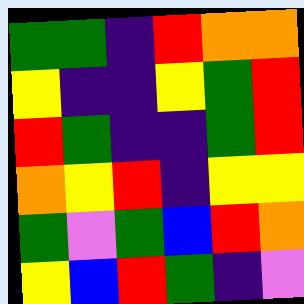[["green", "green", "indigo", "red", "orange", "orange"], ["yellow", "indigo", "indigo", "yellow", "green", "red"], ["red", "green", "indigo", "indigo", "green", "red"], ["orange", "yellow", "red", "indigo", "yellow", "yellow"], ["green", "violet", "green", "blue", "red", "orange"], ["yellow", "blue", "red", "green", "indigo", "violet"]]